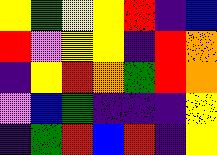[["yellow", "green", "yellow", "yellow", "red", "indigo", "blue"], ["red", "violet", "yellow", "yellow", "indigo", "red", "orange"], ["indigo", "yellow", "red", "orange", "green", "red", "orange"], ["violet", "blue", "green", "indigo", "indigo", "indigo", "yellow"], ["indigo", "green", "red", "blue", "red", "indigo", "yellow"]]